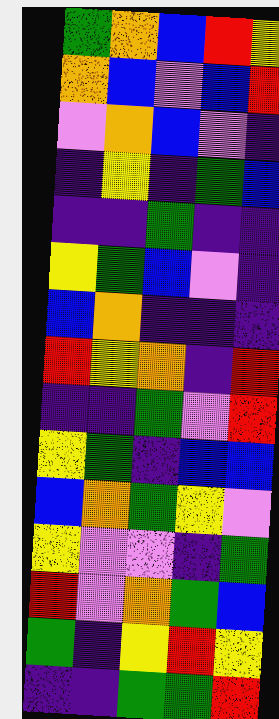[["green", "orange", "blue", "red", "yellow"], ["orange", "blue", "violet", "blue", "red"], ["violet", "orange", "blue", "violet", "indigo"], ["indigo", "yellow", "indigo", "green", "blue"], ["indigo", "indigo", "green", "indigo", "indigo"], ["yellow", "green", "blue", "violet", "indigo"], ["blue", "orange", "indigo", "indigo", "indigo"], ["red", "yellow", "orange", "indigo", "red"], ["indigo", "indigo", "green", "violet", "red"], ["yellow", "green", "indigo", "blue", "blue"], ["blue", "orange", "green", "yellow", "violet"], ["yellow", "violet", "violet", "indigo", "green"], ["red", "violet", "orange", "green", "blue"], ["green", "indigo", "yellow", "red", "yellow"], ["indigo", "indigo", "green", "green", "red"]]